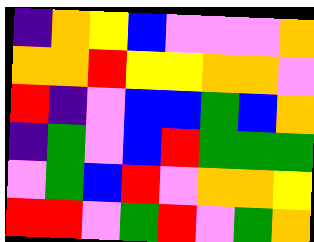[["indigo", "orange", "yellow", "blue", "violet", "violet", "violet", "orange"], ["orange", "orange", "red", "yellow", "yellow", "orange", "orange", "violet"], ["red", "indigo", "violet", "blue", "blue", "green", "blue", "orange"], ["indigo", "green", "violet", "blue", "red", "green", "green", "green"], ["violet", "green", "blue", "red", "violet", "orange", "orange", "yellow"], ["red", "red", "violet", "green", "red", "violet", "green", "orange"]]